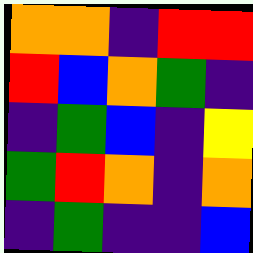[["orange", "orange", "indigo", "red", "red"], ["red", "blue", "orange", "green", "indigo"], ["indigo", "green", "blue", "indigo", "yellow"], ["green", "red", "orange", "indigo", "orange"], ["indigo", "green", "indigo", "indigo", "blue"]]